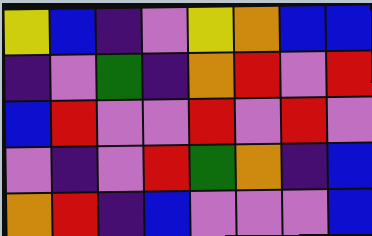[["yellow", "blue", "indigo", "violet", "yellow", "orange", "blue", "blue"], ["indigo", "violet", "green", "indigo", "orange", "red", "violet", "red"], ["blue", "red", "violet", "violet", "red", "violet", "red", "violet"], ["violet", "indigo", "violet", "red", "green", "orange", "indigo", "blue"], ["orange", "red", "indigo", "blue", "violet", "violet", "violet", "blue"]]